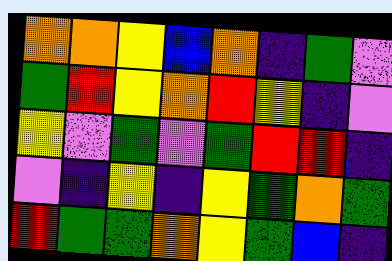[["orange", "orange", "yellow", "blue", "orange", "indigo", "green", "violet"], ["green", "red", "yellow", "orange", "red", "yellow", "indigo", "violet"], ["yellow", "violet", "green", "violet", "green", "red", "red", "indigo"], ["violet", "indigo", "yellow", "indigo", "yellow", "green", "orange", "green"], ["red", "green", "green", "orange", "yellow", "green", "blue", "indigo"]]